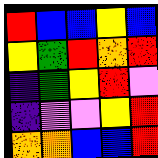[["red", "blue", "blue", "yellow", "blue"], ["yellow", "green", "red", "orange", "red"], ["indigo", "green", "yellow", "red", "violet"], ["indigo", "violet", "violet", "yellow", "red"], ["orange", "orange", "blue", "blue", "red"]]